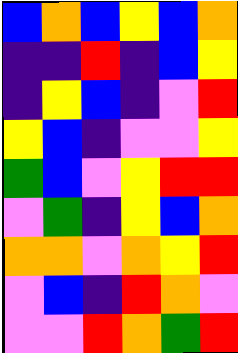[["blue", "orange", "blue", "yellow", "blue", "orange"], ["indigo", "indigo", "red", "indigo", "blue", "yellow"], ["indigo", "yellow", "blue", "indigo", "violet", "red"], ["yellow", "blue", "indigo", "violet", "violet", "yellow"], ["green", "blue", "violet", "yellow", "red", "red"], ["violet", "green", "indigo", "yellow", "blue", "orange"], ["orange", "orange", "violet", "orange", "yellow", "red"], ["violet", "blue", "indigo", "red", "orange", "violet"], ["violet", "violet", "red", "orange", "green", "red"]]